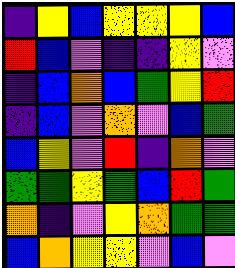[["indigo", "yellow", "blue", "yellow", "yellow", "yellow", "blue"], ["red", "blue", "violet", "indigo", "indigo", "yellow", "violet"], ["indigo", "blue", "orange", "blue", "green", "yellow", "red"], ["indigo", "blue", "violet", "orange", "violet", "blue", "green"], ["blue", "yellow", "violet", "red", "indigo", "orange", "violet"], ["green", "green", "yellow", "green", "blue", "red", "green"], ["orange", "indigo", "violet", "yellow", "orange", "green", "green"], ["blue", "orange", "yellow", "yellow", "violet", "blue", "violet"]]